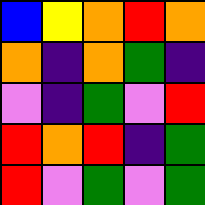[["blue", "yellow", "orange", "red", "orange"], ["orange", "indigo", "orange", "green", "indigo"], ["violet", "indigo", "green", "violet", "red"], ["red", "orange", "red", "indigo", "green"], ["red", "violet", "green", "violet", "green"]]